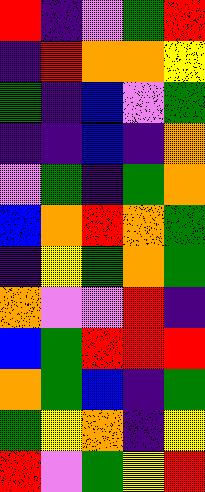[["red", "indigo", "violet", "green", "red"], ["indigo", "red", "orange", "orange", "yellow"], ["green", "indigo", "blue", "violet", "green"], ["indigo", "indigo", "blue", "indigo", "orange"], ["violet", "green", "indigo", "green", "orange"], ["blue", "orange", "red", "orange", "green"], ["indigo", "yellow", "green", "orange", "green"], ["orange", "violet", "violet", "red", "indigo"], ["blue", "green", "red", "red", "red"], ["orange", "green", "blue", "indigo", "green"], ["green", "yellow", "orange", "indigo", "yellow"], ["red", "violet", "green", "yellow", "red"]]